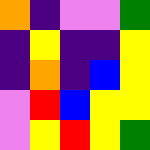[["orange", "indigo", "violet", "violet", "green"], ["indigo", "yellow", "indigo", "indigo", "yellow"], ["indigo", "orange", "indigo", "blue", "yellow"], ["violet", "red", "blue", "yellow", "yellow"], ["violet", "yellow", "red", "yellow", "green"]]